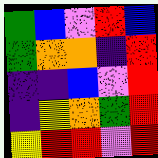[["green", "blue", "violet", "red", "blue"], ["green", "orange", "orange", "indigo", "red"], ["indigo", "indigo", "blue", "violet", "red"], ["indigo", "yellow", "orange", "green", "red"], ["yellow", "red", "red", "violet", "red"]]